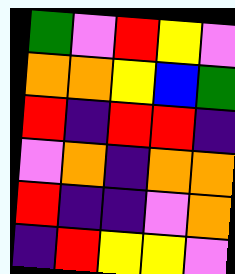[["green", "violet", "red", "yellow", "violet"], ["orange", "orange", "yellow", "blue", "green"], ["red", "indigo", "red", "red", "indigo"], ["violet", "orange", "indigo", "orange", "orange"], ["red", "indigo", "indigo", "violet", "orange"], ["indigo", "red", "yellow", "yellow", "violet"]]